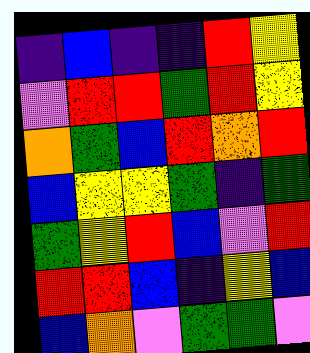[["indigo", "blue", "indigo", "indigo", "red", "yellow"], ["violet", "red", "red", "green", "red", "yellow"], ["orange", "green", "blue", "red", "orange", "red"], ["blue", "yellow", "yellow", "green", "indigo", "green"], ["green", "yellow", "red", "blue", "violet", "red"], ["red", "red", "blue", "indigo", "yellow", "blue"], ["blue", "orange", "violet", "green", "green", "violet"]]